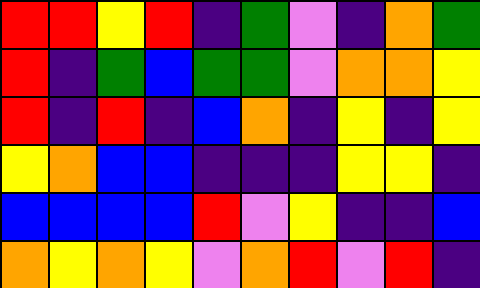[["red", "red", "yellow", "red", "indigo", "green", "violet", "indigo", "orange", "green"], ["red", "indigo", "green", "blue", "green", "green", "violet", "orange", "orange", "yellow"], ["red", "indigo", "red", "indigo", "blue", "orange", "indigo", "yellow", "indigo", "yellow"], ["yellow", "orange", "blue", "blue", "indigo", "indigo", "indigo", "yellow", "yellow", "indigo"], ["blue", "blue", "blue", "blue", "red", "violet", "yellow", "indigo", "indigo", "blue"], ["orange", "yellow", "orange", "yellow", "violet", "orange", "red", "violet", "red", "indigo"]]